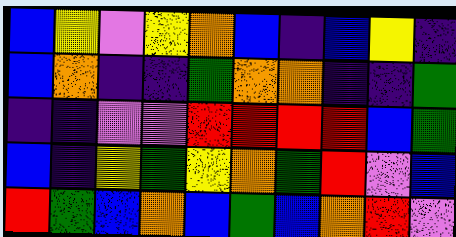[["blue", "yellow", "violet", "yellow", "orange", "blue", "indigo", "blue", "yellow", "indigo"], ["blue", "orange", "indigo", "indigo", "green", "orange", "orange", "indigo", "indigo", "green"], ["indigo", "indigo", "violet", "violet", "red", "red", "red", "red", "blue", "green"], ["blue", "indigo", "yellow", "green", "yellow", "orange", "green", "red", "violet", "blue"], ["red", "green", "blue", "orange", "blue", "green", "blue", "orange", "red", "violet"]]